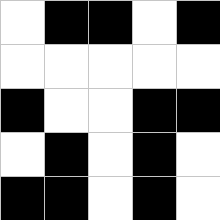[["white", "black", "black", "white", "black"], ["white", "white", "white", "white", "white"], ["black", "white", "white", "black", "black"], ["white", "black", "white", "black", "white"], ["black", "black", "white", "black", "white"]]